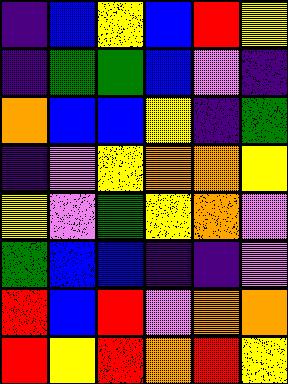[["indigo", "blue", "yellow", "blue", "red", "yellow"], ["indigo", "green", "green", "blue", "violet", "indigo"], ["orange", "blue", "blue", "yellow", "indigo", "green"], ["indigo", "violet", "yellow", "orange", "orange", "yellow"], ["yellow", "violet", "green", "yellow", "orange", "violet"], ["green", "blue", "blue", "indigo", "indigo", "violet"], ["red", "blue", "red", "violet", "orange", "orange"], ["red", "yellow", "red", "orange", "red", "yellow"]]